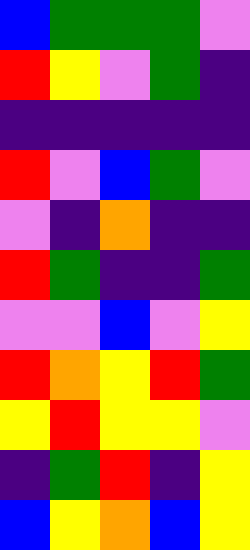[["blue", "green", "green", "green", "violet"], ["red", "yellow", "violet", "green", "indigo"], ["indigo", "indigo", "indigo", "indigo", "indigo"], ["red", "violet", "blue", "green", "violet"], ["violet", "indigo", "orange", "indigo", "indigo"], ["red", "green", "indigo", "indigo", "green"], ["violet", "violet", "blue", "violet", "yellow"], ["red", "orange", "yellow", "red", "green"], ["yellow", "red", "yellow", "yellow", "violet"], ["indigo", "green", "red", "indigo", "yellow"], ["blue", "yellow", "orange", "blue", "yellow"]]